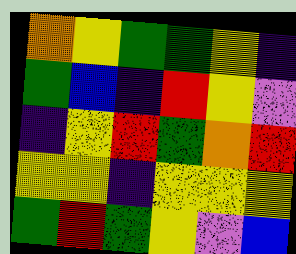[["orange", "yellow", "green", "green", "yellow", "indigo"], ["green", "blue", "indigo", "red", "yellow", "violet"], ["indigo", "yellow", "red", "green", "orange", "red"], ["yellow", "yellow", "indigo", "yellow", "yellow", "yellow"], ["green", "red", "green", "yellow", "violet", "blue"]]